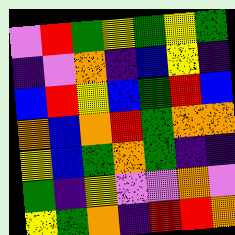[["violet", "red", "green", "yellow", "green", "yellow", "green"], ["indigo", "violet", "orange", "indigo", "blue", "yellow", "indigo"], ["blue", "red", "yellow", "blue", "green", "red", "blue"], ["orange", "blue", "orange", "red", "green", "orange", "orange"], ["yellow", "blue", "green", "orange", "green", "indigo", "indigo"], ["green", "indigo", "yellow", "violet", "violet", "orange", "violet"], ["yellow", "green", "orange", "indigo", "red", "red", "orange"]]